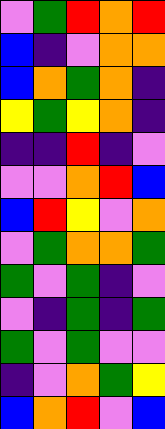[["violet", "green", "red", "orange", "red"], ["blue", "indigo", "violet", "orange", "orange"], ["blue", "orange", "green", "orange", "indigo"], ["yellow", "green", "yellow", "orange", "indigo"], ["indigo", "indigo", "red", "indigo", "violet"], ["violet", "violet", "orange", "red", "blue"], ["blue", "red", "yellow", "violet", "orange"], ["violet", "green", "orange", "orange", "green"], ["green", "violet", "green", "indigo", "violet"], ["violet", "indigo", "green", "indigo", "green"], ["green", "violet", "green", "violet", "violet"], ["indigo", "violet", "orange", "green", "yellow"], ["blue", "orange", "red", "violet", "blue"]]